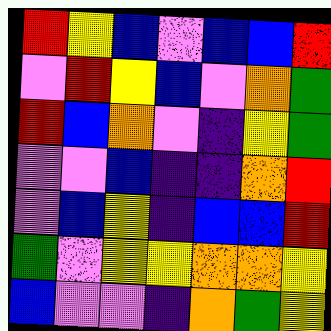[["red", "yellow", "blue", "violet", "blue", "blue", "red"], ["violet", "red", "yellow", "blue", "violet", "orange", "green"], ["red", "blue", "orange", "violet", "indigo", "yellow", "green"], ["violet", "violet", "blue", "indigo", "indigo", "orange", "red"], ["violet", "blue", "yellow", "indigo", "blue", "blue", "red"], ["green", "violet", "yellow", "yellow", "orange", "orange", "yellow"], ["blue", "violet", "violet", "indigo", "orange", "green", "yellow"]]